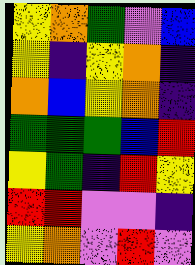[["yellow", "orange", "green", "violet", "blue"], ["yellow", "indigo", "yellow", "orange", "indigo"], ["orange", "blue", "yellow", "orange", "indigo"], ["green", "green", "green", "blue", "red"], ["yellow", "green", "indigo", "red", "yellow"], ["red", "red", "violet", "violet", "indigo"], ["yellow", "orange", "violet", "red", "violet"]]